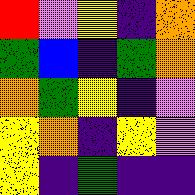[["red", "violet", "yellow", "indigo", "orange"], ["green", "blue", "indigo", "green", "orange"], ["orange", "green", "yellow", "indigo", "violet"], ["yellow", "orange", "indigo", "yellow", "violet"], ["yellow", "indigo", "green", "indigo", "indigo"]]